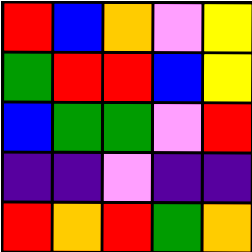[["red", "blue", "orange", "violet", "yellow"], ["green", "red", "red", "blue", "yellow"], ["blue", "green", "green", "violet", "red"], ["indigo", "indigo", "violet", "indigo", "indigo"], ["red", "orange", "red", "green", "orange"]]